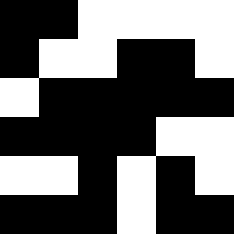[["black", "black", "white", "white", "white", "white"], ["black", "white", "white", "black", "black", "white"], ["white", "black", "black", "black", "black", "black"], ["black", "black", "black", "black", "white", "white"], ["white", "white", "black", "white", "black", "white"], ["black", "black", "black", "white", "black", "black"]]